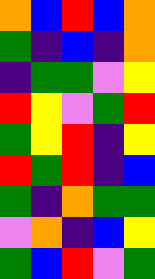[["orange", "blue", "red", "blue", "orange"], ["green", "indigo", "blue", "indigo", "orange"], ["indigo", "green", "green", "violet", "yellow"], ["red", "yellow", "violet", "green", "red"], ["green", "yellow", "red", "indigo", "yellow"], ["red", "green", "red", "indigo", "blue"], ["green", "indigo", "orange", "green", "green"], ["violet", "orange", "indigo", "blue", "yellow"], ["green", "blue", "red", "violet", "green"]]